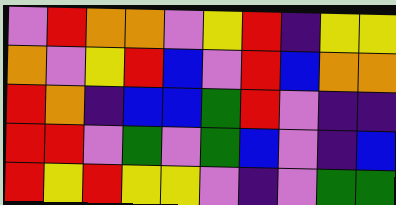[["violet", "red", "orange", "orange", "violet", "yellow", "red", "indigo", "yellow", "yellow"], ["orange", "violet", "yellow", "red", "blue", "violet", "red", "blue", "orange", "orange"], ["red", "orange", "indigo", "blue", "blue", "green", "red", "violet", "indigo", "indigo"], ["red", "red", "violet", "green", "violet", "green", "blue", "violet", "indigo", "blue"], ["red", "yellow", "red", "yellow", "yellow", "violet", "indigo", "violet", "green", "green"]]